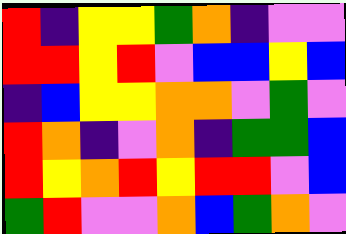[["red", "indigo", "yellow", "yellow", "green", "orange", "indigo", "violet", "violet"], ["red", "red", "yellow", "red", "violet", "blue", "blue", "yellow", "blue"], ["indigo", "blue", "yellow", "yellow", "orange", "orange", "violet", "green", "violet"], ["red", "orange", "indigo", "violet", "orange", "indigo", "green", "green", "blue"], ["red", "yellow", "orange", "red", "yellow", "red", "red", "violet", "blue"], ["green", "red", "violet", "violet", "orange", "blue", "green", "orange", "violet"]]